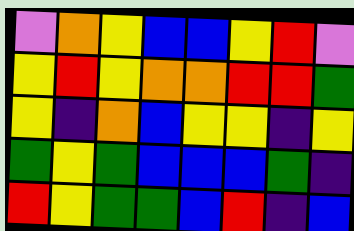[["violet", "orange", "yellow", "blue", "blue", "yellow", "red", "violet"], ["yellow", "red", "yellow", "orange", "orange", "red", "red", "green"], ["yellow", "indigo", "orange", "blue", "yellow", "yellow", "indigo", "yellow"], ["green", "yellow", "green", "blue", "blue", "blue", "green", "indigo"], ["red", "yellow", "green", "green", "blue", "red", "indigo", "blue"]]